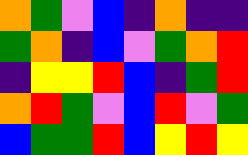[["orange", "green", "violet", "blue", "indigo", "orange", "indigo", "indigo"], ["green", "orange", "indigo", "blue", "violet", "green", "orange", "red"], ["indigo", "yellow", "yellow", "red", "blue", "indigo", "green", "red"], ["orange", "red", "green", "violet", "blue", "red", "violet", "green"], ["blue", "green", "green", "red", "blue", "yellow", "red", "yellow"]]